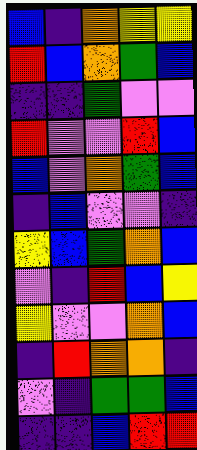[["blue", "indigo", "orange", "yellow", "yellow"], ["red", "blue", "orange", "green", "blue"], ["indigo", "indigo", "green", "violet", "violet"], ["red", "violet", "violet", "red", "blue"], ["blue", "violet", "orange", "green", "blue"], ["indigo", "blue", "violet", "violet", "indigo"], ["yellow", "blue", "green", "orange", "blue"], ["violet", "indigo", "red", "blue", "yellow"], ["yellow", "violet", "violet", "orange", "blue"], ["indigo", "red", "orange", "orange", "indigo"], ["violet", "indigo", "green", "green", "blue"], ["indigo", "indigo", "blue", "red", "red"]]